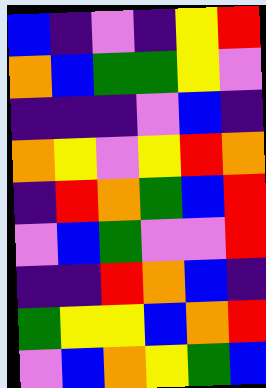[["blue", "indigo", "violet", "indigo", "yellow", "red"], ["orange", "blue", "green", "green", "yellow", "violet"], ["indigo", "indigo", "indigo", "violet", "blue", "indigo"], ["orange", "yellow", "violet", "yellow", "red", "orange"], ["indigo", "red", "orange", "green", "blue", "red"], ["violet", "blue", "green", "violet", "violet", "red"], ["indigo", "indigo", "red", "orange", "blue", "indigo"], ["green", "yellow", "yellow", "blue", "orange", "red"], ["violet", "blue", "orange", "yellow", "green", "blue"]]